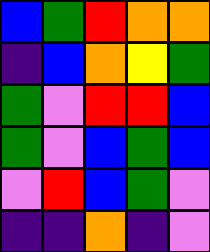[["blue", "green", "red", "orange", "orange"], ["indigo", "blue", "orange", "yellow", "green"], ["green", "violet", "red", "red", "blue"], ["green", "violet", "blue", "green", "blue"], ["violet", "red", "blue", "green", "violet"], ["indigo", "indigo", "orange", "indigo", "violet"]]